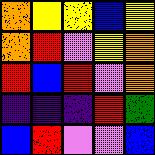[["orange", "yellow", "yellow", "blue", "yellow"], ["orange", "red", "violet", "yellow", "orange"], ["red", "blue", "red", "violet", "orange"], ["indigo", "indigo", "indigo", "red", "green"], ["blue", "red", "violet", "violet", "blue"]]